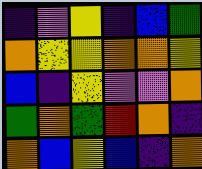[["indigo", "violet", "yellow", "indigo", "blue", "green"], ["orange", "yellow", "yellow", "orange", "orange", "yellow"], ["blue", "indigo", "yellow", "violet", "violet", "orange"], ["green", "orange", "green", "red", "orange", "indigo"], ["orange", "blue", "yellow", "blue", "indigo", "orange"]]